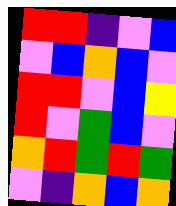[["red", "red", "indigo", "violet", "blue"], ["violet", "blue", "orange", "blue", "violet"], ["red", "red", "violet", "blue", "yellow"], ["red", "violet", "green", "blue", "violet"], ["orange", "red", "green", "red", "green"], ["violet", "indigo", "orange", "blue", "orange"]]